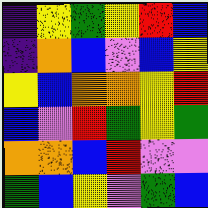[["indigo", "yellow", "green", "yellow", "red", "blue"], ["indigo", "orange", "blue", "violet", "blue", "yellow"], ["yellow", "blue", "orange", "orange", "yellow", "red"], ["blue", "violet", "red", "green", "yellow", "green"], ["orange", "orange", "blue", "red", "violet", "violet"], ["green", "blue", "yellow", "violet", "green", "blue"]]